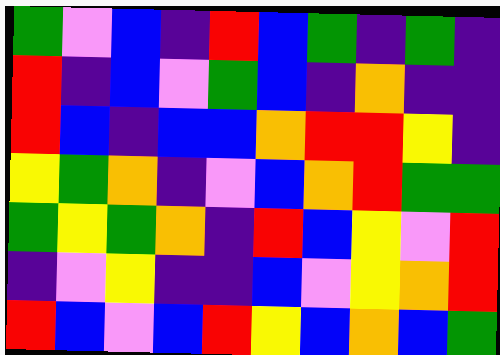[["green", "violet", "blue", "indigo", "red", "blue", "green", "indigo", "green", "indigo"], ["red", "indigo", "blue", "violet", "green", "blue", "indigo", "orange", "indigo", "indigo"], ["red", "blue", "indigo", "blue", "blue", "orange", "red", "red", "yellow", "indigo"], ["yellow", "green", "orange", "indigo", "violet", "blue", "orange", "red", "green", "green"], ["green", "yellow", "green", "orange", "indigo", "red", "blue", "yellow", "violet", "red"], ["indigo", "violet", "yellow", "indigo", "indigo", "blue", "violet", "yellow", "orange", "red"], ["red", "blue", "violet", "blue", "red", "yellow", "blue", "orange", "blue", "green"]]